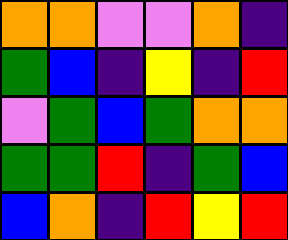[["orange", "orange", "violet", "violet", "orange", "indigo"], ["green", "blue", "indigo", "yellow", "indigo", "red"], ["violet", "green", "blue", "green", "orange", "orange"], ["green", "green", "red", "indigo", "green", "blue"], ["blue", "orange", "indigo", "red", "yellow", "red"]]